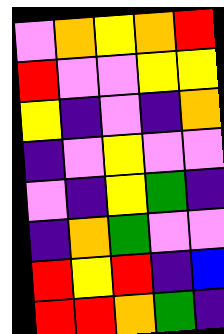[["violet", "orange", "yellow", "orange", "red"], ["red", "violet", "violet", "yellow", "yellow"], ["yellow", "indigo", "violet", "indigo", "orange"], ["indigo", "violet", "yellow", "violet", "violet"], ["violet", "indigo", "yellow", "green", "indigo"], ["indigo", "orange", "green", "violet", "violet"], ["red", "yellow", "red", "indigo", "blue"], ["red", "red", "orange", "green", "indigo"]]